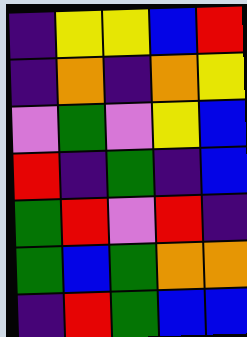[["indigo", "yellow", "yellow", "blue", "red"], ["indigo", "orange", "indigo", "orange", "yellow"], ["violet", "green", "violet", "yellow", "blue"], ["red", "indigo", "green", "indigo", "blue"], ["green", "red", "violet", "red", "indigo"], ["green", "blue", "green", "orange", "orange"], ["indigo", "red", "green", "blue", "blue"]]